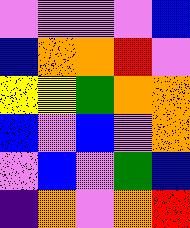[["violet", "violet", "violet", "violet", "blue"], ["blue", "orange", "orange", "red", "violet"], ["yellow", "yellow", "green", "orange", "orange"], ["blue", "violet", "blue", "violet", "orange"], ["violet", "blue", "violet", "green", "blue"], ["indigo", "orange", "violet", "orange", "red"]]